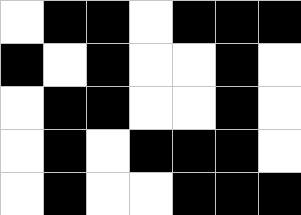[["white", "black", "black", "white", "black", "black", "black"], ["black", "white", "black", "white", "white", "black", "white"], ["white", "black", "black", "white", "white", "black", "white"], ["white", "black", "white", "black", "black", "black", "white"], ["white", "black", "white", "white", "black", "black", "black"]]